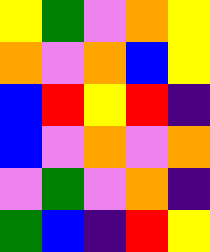[["yellow", "green", "violet", "orange", "yellow"], ["orange", "violet", "orange", "blue", "yellow"], ["blue", "red", "yellow", "red", "indigo"], ["blue", "violet", "orange", "violet", "orange"], ["violet", "green", "violet", "orange", "indigo"], ["green", "blue", "indigo", "red", "yellow"]]